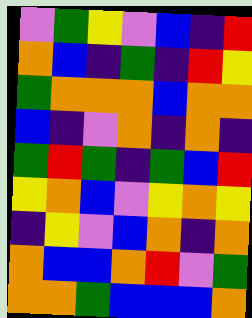[["violet", "green", "yellow", "violet", "blue", "indigo", "red"], ["orange", "blue", "indigo", "green", "indigo", "red", "yellow"], ["green", "orange", "orange", "orange", "blue", "orange", "orange"], ["blue", "indigo", "violet", "orange", "indigo", "orange", "indigo"], ["green", "red", "green", "indigo", "green", "blue", "red"], ["yellow", "orange", "blue", "violet", "yellow", "orange", "yellow"], ["indigo", "yellow", "violet", "blue", "orange", "indigo", "orange"], ["orange", "blue", "blue", "orange", "red", "violet", "green"], ["orange", "orange", "green", "blue", "blue", "blue", "orange"]]